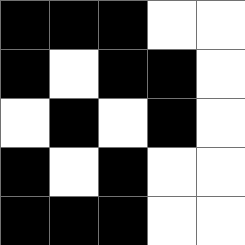[["black", "black", "black", "white", "white"], ["black", "white", "black", "black", "white"], ["white", "black", "white", "black", "white"], ["black", "white", "black", "white", "white"], ["black", "black", "black", "white", "white"]]